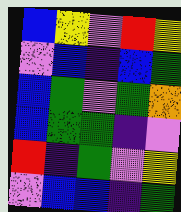[["blue", "yellow", "violet", "red", "yellow"], ["violet", "blue", "indigo", "blue", "green"], ["blue", "green", "violet", "green", "orange"], ["blue", "green", "green", "indigo", "violet"], ["red", "indigo", "green", "violet", "yellow"], ["violet", "blue", "blue", "indigo", "green"]]